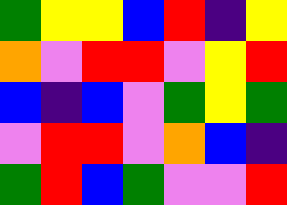[["green", "yellow", "yellow", "blue", "red", "indigo", "yellow"], ["orange", "violet", "red", "red", "violet", "yellow", "red"], ["blue", "indigo", "blue", "violet", "green", "yellow", "green"], ["violet", "red", "red", "violet", "orange", "blue", "indigo"], ["green", "red", "blue", "green", "violet", "violet", "red"]]